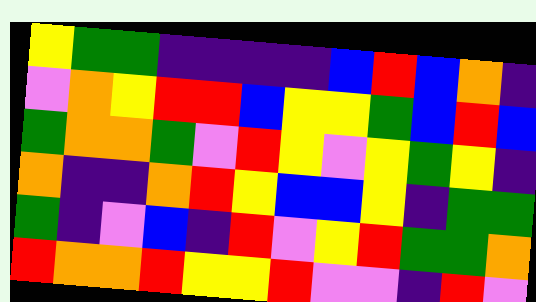[["yellow", "green", "green", "indigo", "indigo", "indigo", "indigo", "blue", "red", "blue", "orange", "indigo"], ["violet", "orange", "yellow", "red", "red", "blue", "yellow", "yellow", "green", "blue", "red", "blue"], ["green", "orange", "orange", "green", "violet", "red", "yellow", "violet", "yellow", "green", "yellow", "indigo"], ["orange", "indigo", "indigo", "orange", "red", "yellow", "blue", "blue", "yellow", "indigo", "green", "green"], ["green", "indigo", "violet", "blue", "indigo", "red", "violet", "yellow", "red", "green", "green", "orange"], ["red", "orange", "orange", "red", "yellow", "yellow", "red", "violet", "violet", "indigo", "red", "violet"]]